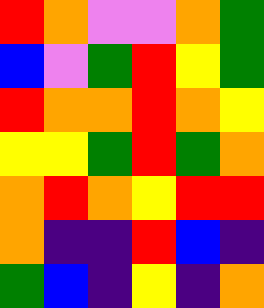[["red", "orange", "violet", "violet", "orange", "green"], ["blue", "violet", "green", "red", "yellow", "green"], ["red", "orange", "orange", "red", "orange", "yellow"], ["yellow", "yellow", "green", "red", "green", "orange"], ["orange", "red", "orange", "yellow", "red", "red"], ["orange", "indigo", "indigo", "red", "blue", "indigo"], ["green", "blue", "indigo", "yellow", "indigo", "orange"]]